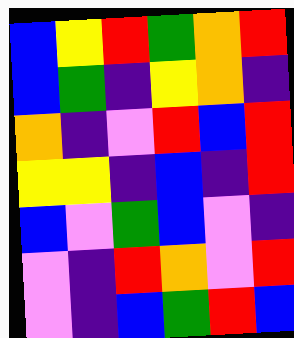[["blue", "yellow", "red", "green", "orange", "red"], ["blue", "green", "indigo", "yellow", "orange", "indigo"], ["orange", "indigo", "violet", "red", "blue", "red"], ["yellow", "yellow", "indigo", "blue", "indigo", "red"], ["blue", "violet", "green", "blue", "violet", "indigo"], ["violet", "indigo", "red", "orange", "violet", "red"], ["violet", "indigo", "blue", "green", "red", "blue"]]